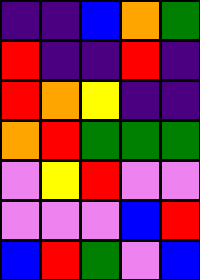[["indigo", "indigo", "blue", "orange", "green"], ["red", "indigo", "indigo", "red", "indigo"], ["red", "orange", "yellow", "indigo", "indigo"], ["orange", "red", "green", "green", "green"], ["violet", "yellow", "red", "violet", "violet"], ["violet", "violet", "violet", "blue", "red"], ["blue", "red", "green", "violet", "blue"]]